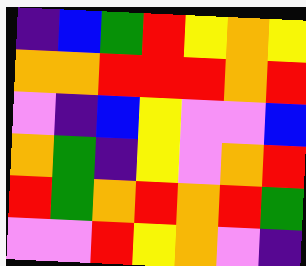[["indigo", "blue", "green", "red", "yellow", "orange", "yellow"], ["orange", "orange", "red", "red", "red", "orange", "red"], ["violet", "indigo", "blue", "yellow", "violet", "violet", "blue"], ["orange", "green", "indigo", "yellow", "violet", "orange", "red"], ["red", "green", "orange", "red", "orange", "red", "green"], ["violet", "violet", "red", "yellow", "orange", "violet", "indigo"]]